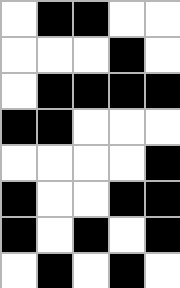[["white", "black", "black", "white", "white"], ["white", "white", "white", "black", "white"], ["white", "black", "black", "black", "black"], ["black", "black", "white", "white", "white"], ["white", "white", "white", "white", "black"], ["black", "white", "white", "black", "black"], ["black", "white", "black", "white", "black"], ["white", "black", "white", "black", "white"]]